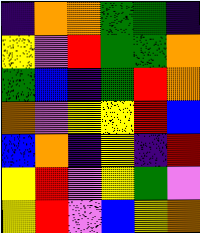[["indigo", "orange", "orange", "green", "green", "indigo"], ["yellow", "violet", "red", "green", "green", "orange"], ["green", "blue", "indigo", "green", "red", "orange"], ["orange", "violet", "yellow", "yellow", "red", "blue"], ["blue", "orange", "indigo", "yellow", "indigo", "red"], ["yellow", "red", "violet", "yellow", "green", "violet"], ["yellow", "red", "violet", "blue", "yellow", "orange"]]